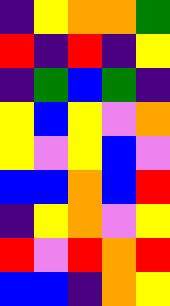[["indigo", "yellow", "orange", "orange", "green"], ["red", "indigo", "red", "indigo", "yellow"], ["indigo", "green", "blue", "green", "indigo"], ["yellow", "blue", "yellow", "violet", "orange"], ["yellow", "violet", "yellow", "blue", "violet"], ["blue", "blue", "orange", "blue", "red"], ["indigo", "yellow", "orange", "violet", "yellow"], ["red", "violet", "red", "orange", "red"], ["blue", "blue", "indigo", "orange", "yellow"]]